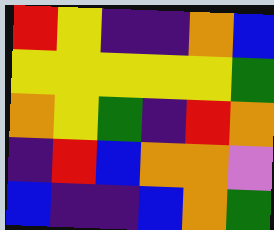[["red", "yellow", "indigo", "indigo", "orange", "blue"], ["yellow", "yellow", "yellow", "yellow", "yellow", "green"], ["orange", "yellow", "green", "indigo", "red", "orange"], ["indigo", "red", "blue", "orange", "orange", "violet"], ["blue", "indigo", "indigo", "blue", "orange", "green"]]